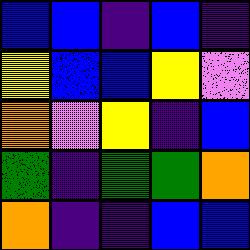[["blue", "blue", "indigo", "blue", "indigo"], ["yellow", "blue", "blue", "yellow", "violet"], ["orange", "violet", "yellow", "indigo", "blue"], ["green", "indigo", "green", "green", "orange"], ["orange", "indigo", "indigo", "blue", "blue"]]